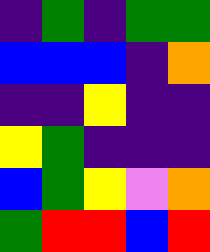[["indigo", "green", "indigo", "green", "green"], ["blue", "blue", "blue", "indigo", "orange"], ["indigo", "indigo", "yellow", "indigo", "indigo"], ["yellow", "green", "indigo", "indigo", "indigo"], ["blue", "green", "yellow", "violet", "orange"], ["green", "red", "red", "blue", "red"]]